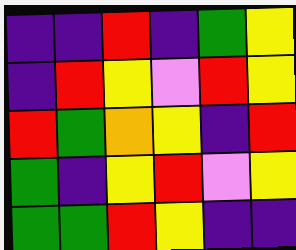[["indigo", "indigo", "red", "indigo", "green", "yellow"], ["indigo", "red", "yellow", "violet", "red", "yellow"], ["red", "green", "orange", "yellow", "indigo", "red"], ["green", "indigo", "yellow", "red", "violet", "yellow"], ["green", "green", "red", "yellow", "indigo", "indigo"]]